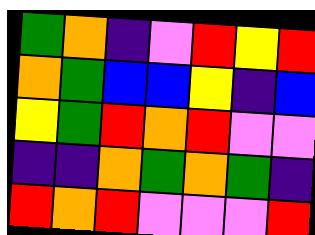[["green", "orange", "indigo", "violet", "red", "yellow", "red"], ["orange", "green", "blue", "blue", "yellow", "indigo", "blue"], ["yellow", "green", "red", "orange", "red", "violet", "violet"], ["indigo", "indigo", "orange", "green", "orange", "green", "indigo"], ["red", "orange", "red", "violet", "violet", "violet", "red"]]